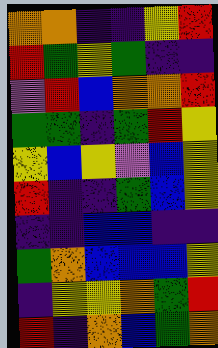[["orange", "orange", "indigo", "indigo", "yellow", "red"], ["red", "green", "yellow", "green", "indigo", "indigo"], ["violet", "red", "blue", "orange", "orange", "red"], ["green", "green", "indigo", "green", "red", "yellow"], ["yellow", "blue", "yellow", "violet", "blue", "yellow"], ["red", "indigo", "indigo", "green", "blue", "yellow"], ["indigo", "indigo", "blue", "blue", "indigo", "indigo"], ["green", "orange", "blue", "blue", "blue", "yellow"], ["indigo", "yellow", "yellow", "orange", "green", "red"], ["red", "indigo", "orange", "blue", "green", "orange"]]